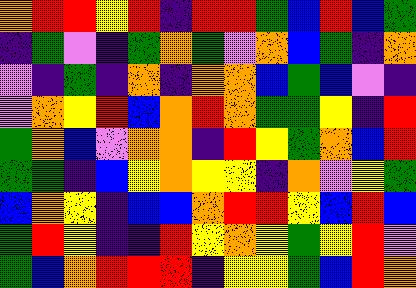[["orange", "red", "red", "yellow", "red", "indigo", "red", "red", "green", "blue", "red", "blue", "green"], ["indigo", "green", "violet", "indigo", "green", "orange", "green", "violet", "orange", "blue", "green", "indigo", "orange"], ["violet", "indigo", "green", "indigo", "orange", "indigo", "orange", "orange", "blue", "green", "blue", "violet", "indigo"], ["violet", "orange", "yellow", "red", "blue", "orange", "red", "orange", "green", "green", "yellow", "indigo", "red"], ["green", "orange", "blue", "violet", "orange", "orange", "indigo", "red", "yellow", "green", "orange", "blue", "red"], ["green", "green", "indigo", "blue", "yellow", "orange", "yellow", "yellow", "indigo", "orange", "violet", "yellow", "green"], ["blue", "orange", "yellow", "indigo", "blue", "blue", "orange", "red", "red", "yellow", "blue", "red", "blue"], ["green", "red", "yellow", "indigo", "indigo", "red", "yellow", "orange", "yellow", "green", "yellow", "red", "violet"], ["green", "blue", "orange", "red", "red", "red", "indigo", "yellow", "yellow", "green", "blue", "red", "orange"]]